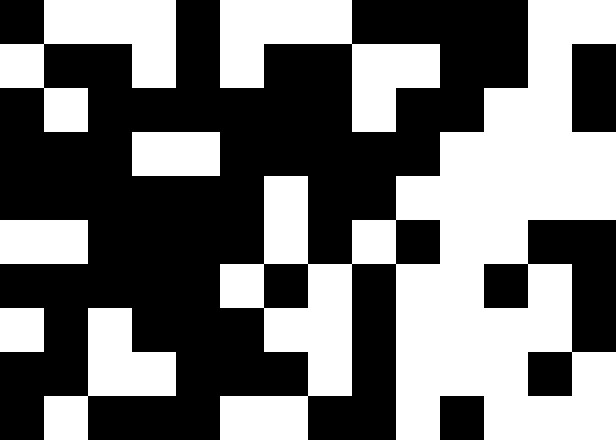[["black", "white", "white", "white", "black", "white", "white", "white", "black", "black", "black", "black", "white", "white"], ["white", "black", "black", "white", "black", "white", "black", "black", "white", "white", "black", "black", "white", "black"], ["black", "white", "black", "black", "black", "black", "black", "black", "white", "black", "black", "white", "white", "black"], ["black", "black", "black", "white", "white", "black", "black", "black", "black", "black", "white", "white", "white", "white"], ["black", "black", "black", "black", "black", "black", "white", "black", "black", "white", "white", "white", "white", "white"], ["white", "white", "black", "black", "black", "black", "white", "black", "white", "black", "white", "white", "black", "black"], ["black", "black", "black", "black", "black", "white", "black", "white", "black", "white", "white", "black", "white", "black"], ["white", "black", "white", "black", "black", "black", "white", "white", "black", "white", "white", "white", "white", "black"], ["black", "black", "white", "white", "black", "black", "black", "white", "black", "white", "white", "white", "black", "white"], ["black", "white", "black", "black", "black", "white", "white", "black", "black", "white", "black", "white", "white", "white"]]